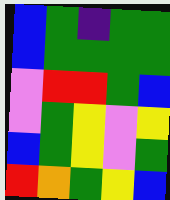[["blue", "green", "indigo", "green", "green"], ["blue", "green", "green", "green", "green"], ["violet", "red", "red", "green", "blue"], ["violet", "green", "yellow", "violet", "yellow"], ["blue", "green", "yellow", "violet", "green"], ["red", "orange", "green", "yellow", "blue"]]